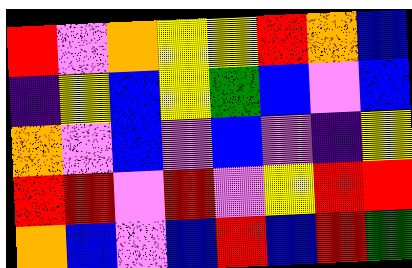[["red", "violet", "orange", "yellow", "yellow", "red", "orange", "blue"], ["indigo", "yellow", "blue", "yellow", "green", "blue", "violet", "blue"], ["orange", "violet", "blue", "violet", "blue", "violet", "indigo", "yellow"], ["red", "red", "violet", "red", "violet", "yellow", "red", "red"], ["orange", "blue", "violet", "blue", "red", "blue", "red", "green"]]